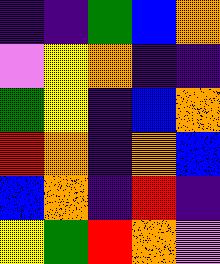[["indigo", "indigo", "green", "blue", "orange"], ["violet", "yellow", "orange", "indigo", "indigo"], ["green", "yellow", "indigo", "blue", "orange"], ["red", "orange", "indigo", "orange", "blue"], ["blue", "orange", "indigo", "red", "indigo"], ["yellow", "green", "red", "orange", "violet"]]